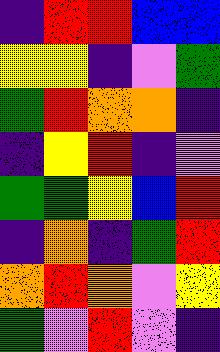[["indigo", "red", "red", "blue", "blue"], ["yellow", "yellow", "indigo", "violet", "green"], ["green", "red", "orange", "orange", "indigo"], ["indigo", "yellow", "red", "indigo", "violet"], ["green", "green", "yellow", "blue", "red"], ["indigo", "orange", "indigo", "green", "red"], ["orange", "red", "orange", "violet", "yellow"], ["green", "violet", "red", "violet", "indigo"]]